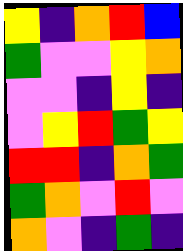[["yellow", "indigo", "orange", "red", "blue"], ["green", "violet", "violet", "yellow", "orange"], ["violet", "violet", "indigo", "yellow", "indigo"], ["violet", "yellow", "red", "green", "yellow"], ["red", "red", "indigo", "orange", "green"], ["green", "orange", "violet", "red", "violet"], ["orange", "violet", "indigo", "green", "indigo"]]